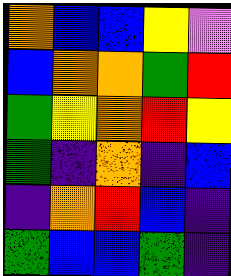[["orange", "blue", "blue", "yellow", "violet"], ["blue", "orange", "orange", "green", "red"], ["green", "yellow", "orange", "red", "yellow"], ["green", "indigo", "orange", "indigo", "blue"], ["indigo", "orange", "red", "blue", "indigo"], ["green", "blue", "blue", "green", "indigo"]]